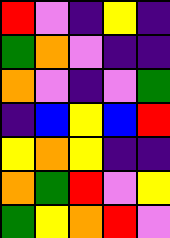[["red", "violet", "indigo", "yellow", "indigo"], ["green", "orange", "violet", "indigo", "indigo"], ["orange", "violet", "indigo", "violet", "green"], ["indigo", "blue", "yellow", "blue", "red"], ["yellow", "orange", "yellow", "indigo", "indigo"], ["orange", "green", "red", "violet", "yellow"], ["green", "yellow", "orange", "red", "violet"]]